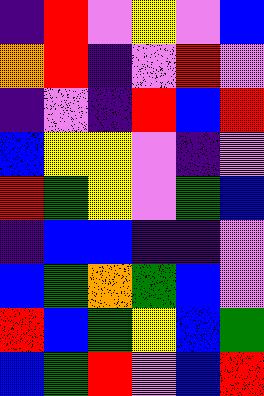[["indigo", "red", "violet", "yellow", "violet", "blue"], ["orange", "red", "indigo", "violet", "red", "violet"], ["indigo", "violet", "indigo", "red", "blue", "red"], ["blue", "yellow", "yellow", "violet", "indigo", "violet"], ["red", "green", "yellow", "violet", "green", "blue"], ["indigo", "blue", "blue", "indigo", "indigo", "violet"], ["blue", "green", "orange", "green", "blue", "violet"], ["red", "blue", "green", "yellow", "blue", "green"], ["blue", "green", "red", "violet", "blue", "red"]]